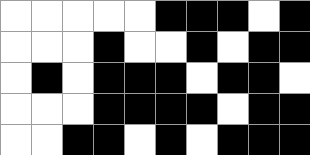[["white", "white", "white", "white", "white", "black", "black", "black", "white", "black"], ["white", "white", "white", "black", "white", "white", "black", "white", "black", "black"], ["white", "black", "white", "black", "black", "black", "white", "black", "black", "white"], ["white", "white", "white", "black", "black", "black", "black", "white", "black", "black"], ["white", "white", "black", "black", "white", "black", "white", "black", "black", "black"]]